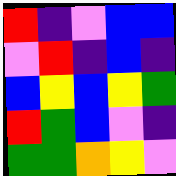[["red", "indigo", "violet", "blue", "blue"], ["violet", "red", "indigo", "blue", "indigo"], ["blue", "yellow", "blue", "yellow", "green"], ["red", "green", "blue", "violet", "indigo"], ["green", "green", "orange", "yellow", "violet"]]